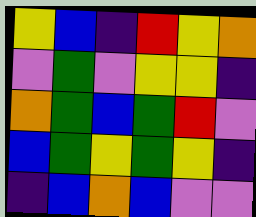[["yellow", "blue", "indigo", "red", "yellow", "orange"], ["violet", "green", "violet", "yellow", "yellow", "indigo"], ["orange", "green", "blue", "green", "red", "violet"], ["blue", "green", "yellow", "green", "yellow", "indigo"], ["indigo", "blue", "orange", "blue", "violet", "violet"]]